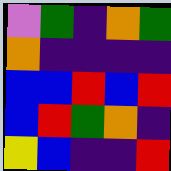[["violet", "green", "indigo", "orange", "green"], ["orange", "indigo", "indigo", "indigo", "indigo"], ["blue", "blue", "red", "blue", "red"], ["blue", "red", "green", "orange", "indigo"], ["yellow", "blue", "indigo", "indigo", "red"]]